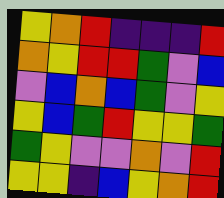[["yellow", "orange", "red", "indigo", "indigo", "indigo", "red"], ["orange", "yellow", "red", "red", "green", "violet", "blue"], ["violet", "blue", "orange", "blue", "green", "violet", "yellow"], ["yellow", "blue", "green", "red", "yellow", "yellow", "green"], ["green", "yellow", "violet", "violet", "orange", "violet", "red"], ["yellow", "yellow", "indigo", "blue", "yellow", "orange", "red"]]